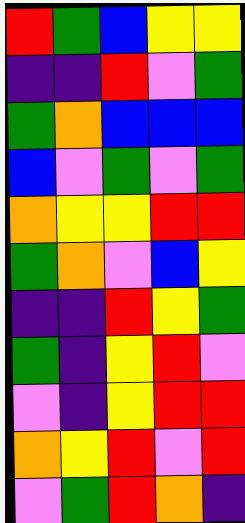[["red", "green", "blue", "yellow", "yellow"], ["indigo", "indigo", "red", "violet", "green"], ["green", "orange", "blue", "blue", "blue"], ["blue", "violet", "green", "violet", "green"], ["orange", "yellow", "yellow", "red", "red"], ["green", "orange", "violet", "blue", "yellow"], ["indigo", "indigo", "red", "yellow", "green"], ["green", "indigo", "yellow", "red", "violet"], ["violet", "indigo", "yellow", "red", "red"], ["orange", "yellow", "red", "violet", "red"], ["violet", "green", "red", "orange", "indigo"]]